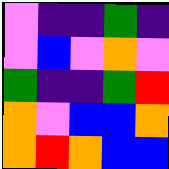[["violet", "indigo", "indigo", "green", "indigo"], ["violet", "blue", "violet", "orange", "violet"], ["green", "indigo", "indigo", "green", "red"], ["orange", "violet", "blue", "blue", "orange"], ["orange", "red", "orange", "blue", "blue"]]